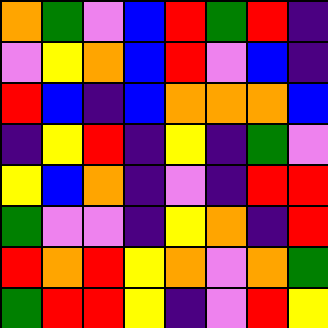[["orange", "green", "violet", "blue", "red", "green", "red", "indigo"], ["violet", "yellow", "orange", "blue", "red", "violet", "blue", "indigo"], ["red", "blue", "indigo", "blue", "orange", "orange", "orange", "blue"], ["indigo", "yellow", "red", "indigo", "yellow", "indigo", "green", "violet"], ["yellow", "blue", "orange", "indigo", "violet", "indigo", "red", "red"], ["green", "violet", "violet", "indigo", "yellow", "orange", "indigo", "red"], ["red", "orange", "red", "yellow", "orange", "violet", "orange", "green"], ["green", "red", "red", "yellow", "indigo", "violet", "red", "yellow"]]